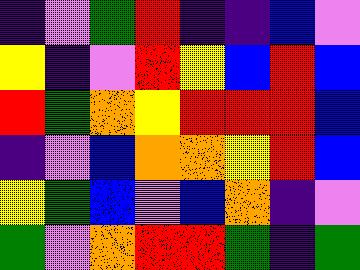[["indigo", "violet", "green", "red", "indigo", "indigo", "blue", "violet"], ["yellow", "indigo", "violet", "red", "yellow", "blue", "red", "blue"], ["red", "green", "orange", "yellow", "red", "red", "red", "blue"], ["indigo", "violet", "blue", "orange", "orange", "yellow", "red", "blue"], ["yellow", "green", "blue", "violet", "blue", "orange", "indigo", "violet"], ["green", "violet", "orange", "red", "red", "green", "indigo", "green"]]